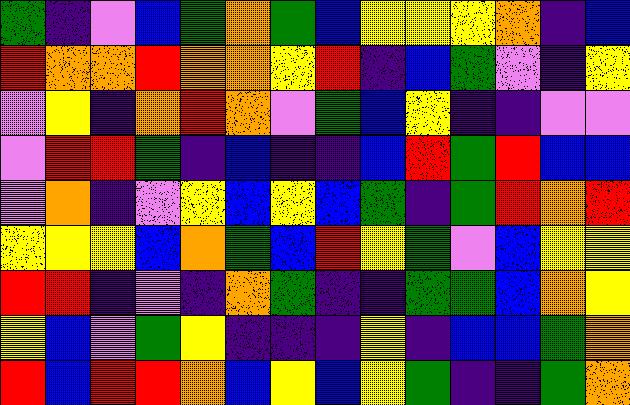[["green", "indigo", "violet", "blue", "green", "orange", "green", "blue", "yellow", "yellow", "yellow", "orange", "indigo", "blue"], ["red", "orange", "orange", "red", "orange", "orange", "yellow", "red", "indigo", "blue", "green", "violet", "indigo", "yellow"], ["violet", "yellow", "indigo", "orange", "red", "orange", "violet", "green", "blue", "yellow", "indigo", "indigo", "violet", "violet"], ["violet", "red", "red", "green", "indigo", "blue", "indigo", "indigo", "blue", "red", "green", "red", "blue", "blue"], ["violet", "orange", "indigo", "violet", "yellow", "blue", "yellow", "blue", "green", "indigo", "green", "red", "orange", "red"], ["yellow", "yellow", "yellow", "blue", "orange", "green", "blue", "red", "yellow", "green", "violet", "blue", "yellow", "yellow"], ["red", "red", "indigo", "violet", "indigo", "orange", "green", "indigo", "indigo", "green", "green", "blue", "orange", "yellow"], ["yellow", "blue", "violet", "green", "yellow", "indigo", "indigo", "indigo", "yellow", "indigo", "blue", "blue", "green", "orange"], ["red", "blue", "red", "red", "orange", "blue", "yellow", "blue", "yellow", "green", "indigo", "indigo", "green", "orange"]]